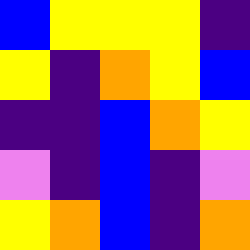[["blue", "yellow", "yellow", "yellow", "indigo"], ["yellow", "indigo", "orange", "yellow", "blue"], ["indigo", "indigo", "blue", "orange", "yellow"], ["violet", "indigo", "blue", "indigo", "violet"], ["yellow", "orange", "blue", "indigo", "orange"]]